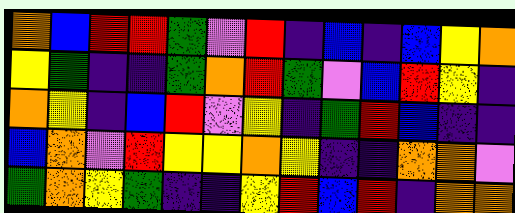[["orange", "blue", "red", "red", "green", "violet", "red", "indigo", "blue", "indigo", "blue", "yellow", "orange"], ["yellow", "green", "indigo", "indigo", "green", "orange", "red", "green", "violet", "blue", "red", "yellow", "indigo"], ["orange", "yellow", "indigo", "blue", "red", "violet", "yellow", "indigo", "green", "red", "blue", "indigo", "indigo"], ["blue", "orange", "violet", "red", "yellow", "yellow", "orange", "yellow", "indigo", "indigo", "orange", "orange", "violet"], ["green", "orange", "yellow", "green", "indigo", "indigo", "yellow", "red", "blue", "red", "indigo", "orange", "orange"]]